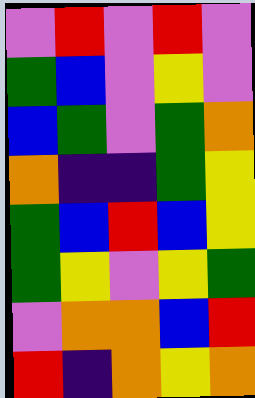[["violet", "red", "violet", "red", "violet"], ["green", "blue", "violet", "yellow", "violet"], ["blue", "green", "violet", "green", "orange"], ["orange", "indigo", "indigo", "green", "yellow"], ["green", "blue", "red", "blue", "yellow"], ["green", "yellow", "violet", "yellow", "green"], ["violet", "orange", "orange", "blue", "red"], ["red", "indigo", "orange", "yellow", "orange"]]